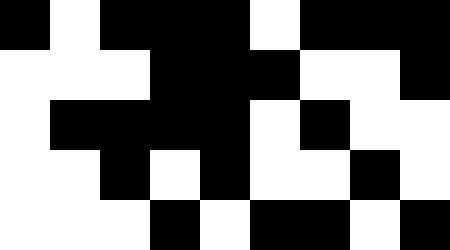[["black", "white", "black", "black", "black", "white", "black", "black", "black"], ["white", "white", "white", "black", "black", "black", "white", "white", "black"], ["white", "black", "black", "black", "black", "white", "black", "white", "white"], ["white", "white", "black", "white", "black", "white", "white", "black", "white"], ["white", "white", "white", "black", "white", "black", "black", "white", "black"]]